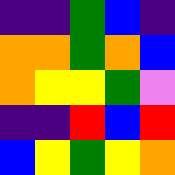[["indigo", "indigo", "green", "blue", "indigo"], ["orange", "orange", "green", "orange", "blue"], ["orange", "yellow", "yellow", "green", "violet"], ["indigo", "indigo", "red", "blue", "red"], ["blue", "yellow", "green", "yellow", "orange"]]